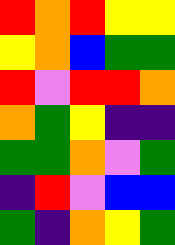[["red", "orange", "red", "yellow", "yellow"], ["yellow", "orange", "blue", "green", "green"], ["red", "violet", "red", "red", "orange"], ["orange", "green", "yellow", "indigo", "indigo"], ["green", "green", "orange", "violet", "green"], ["indigo", "red", "violet", "blue", "blue"], ["green", "indigo", "orange", "yellow", "green"]]